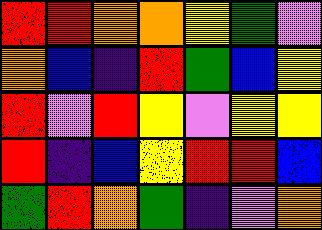[["red", "red", "orange", "orange", "yellow", "green", "violet"], ["orange", "blue", "indigo", "red", "green", "blue", "yellow"], ["red", "violet", "red", "yellow", "violet", "yellow", "yellow"], ["red", "indigo", "blue", "yellow", "red", "red", "blue"], ["green", "red", "orange", "green", "indigo", "violet", "orange"]]